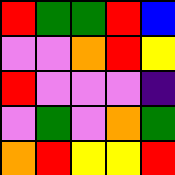[["red", "green", "green", "red", "blue"], ["violet", "violet", "orange", "red", "yellow"], ["red", "violet", "violet", "violet", "indigo"], ["violet", "green", "violet", "orange", "green"], ["orange", "red", "yellow", "yellow", "red"]]